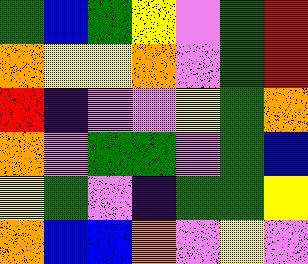[["green", "blue", "green", "yellow", "violet", "green", "red"], ["orange", "yellow", "yellow", "orange", "violet", "green", "red"], ["red", "indigo", "violet", "violet", "yellow", "green", "orange"], ["orange", "violet", "green", "green", "violet", "green", "blue"], ["yellow", "green", "violet", "indigo", "green", "green", "yellow"], ["orange", "blue", "blue", "orange", "violet", "yellow", "violet"]]